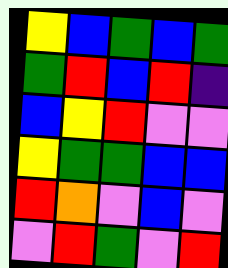[["yellow", "blue", "green", "blue", "green"], ["green", "red", "blue", "red", "indigo"], ["blue", "yellow", "red", "violet", "violet"], ["yellow", "green", "green", "blue", "blue"], ["red", "orange", "violet", "blue", "violet"], ["violet", "red", "green", "violet", "red"]]